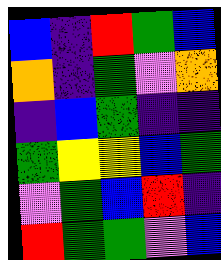[["blue", "indigo", "red", "green", "blue"], ["orange", "indigo", "green", "violet", "orange"], ["indigo", "blue", "green", "indigo", "indigo"], ["green", "yellow", "yellow", "blue", "green"], ["violet", "green", "blue", "red", "indigo"], ["red", "green", "green", "violet", "blue"]]